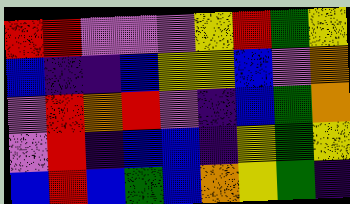[["red", "red", "violet", "violet", "violet", "yellow", "red", "green", "yellow"], ["blue", "indigo", "indigo", "blue", "yellow", "yellow", "blue", "violet", "orange"], ["violet", "red", "orange", "red", "violet", "indigo", "blue", "green", "orange"], ["violet", "red", "indigo", "blue", "blue", "indigo", "yellow", "green", "yellow"], ["blue", "red", "blue", "green", "blue", "orange", "yellow", "green", "indigo"]]